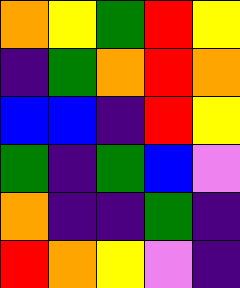[["orange", "yellow", "green", "red", "yellow"], ["indigo", "green", "orange", "red", "orange"], ["blue", "blue", "indigo", "red", "yellow"], ["green", "indigo", "green", "blue", "violet"], ["orange", "indigo", "indigo", "green", "indigo"], ["red", "orange", "yellow", "violet", "indigo"]]